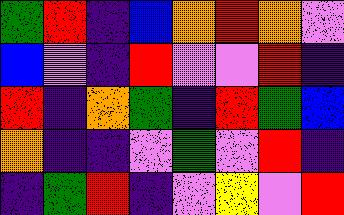[["green", "red", "indigo", "blue", "orange", "red", "orange", "violet"], ["blue", "violet", "indigo", "red", "violet", "violet", "red", "indigo"], ["red", "indigo", "orange", "green", "indigo", "red", "green", "blue"], ["orange", "indigo", "indigo", "violet", "green", "violet", "red", "indigo"], ["indigo", "green", "red", "indigo", "violet", "yellow", "violet", "red"]]